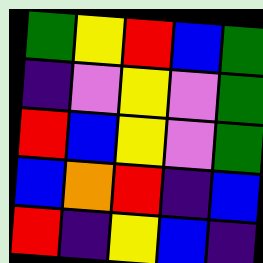[["green", "yellow", "red", "blue", "green"], ["indigo", "violet", "yellow", "violet", "green"], ["red", "blue", "yellow", "violet", "green"], ["blue", "orange", "red", "indigo", "blue"], ["red", "indigo", "yellow", "blue", "indigo"]]